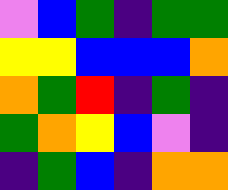[["violet", "blue", "green", "indigo", "green", "green"], ["yellow", "yellow", "blue", "blue", "blue", "orange"], ["orange", "green", "red", "indigo", "green", "indigo"], ["green", "orange", "yellow", "blue", "violet", "indigo"], ["indigo", "green", "blue", "indigo", "orange", "orange"]]